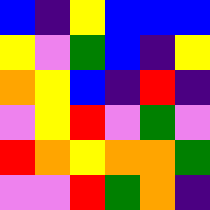[["blue", "indigo", "yellow", "blue", "blue", "blue"], ["yellow", "violet", "green", "blue", "indigo", "yellow"], ["orange", "yellow", "blue", "indigo", "red", "indigo"], ["violet", "yellow", "red", "violet", "green", "violet"], ["red", "orange", "yellow", "orange", "orange", "green"], ["violet", "violet", "red", "green", "orange", "indigo"]]